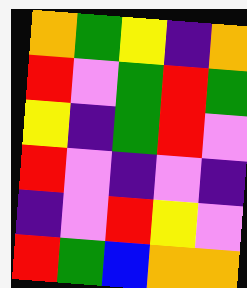[["orange", "green", "yellow", "indigo", "orange"], ["red", "violet", "green", "red", "green"], ["yellow", "indigo", "green", "red", "violet"], ["red", "violet", "indigo", "violet", "indigo"], ["indigo", "violet", "red", "yellow", "violet"], ["red", "green", "blue", "orange", "orange"]]